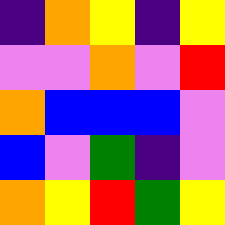[["indigo", "orange", "yellow", "indigo", "yellow"], ["violet", "violet", "orange", "violet", "red"], ["orange", "blue", "blue", "blue", "violet"], ["blue", "violet", "green", "indigo", "violet"], ["orange", "yellow", "red", "green", "yellow"]]